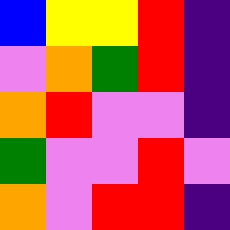[["blue", "yellow", "yellow", "red", "indigo"], ["violet", "orange", "green", "red", "indigo"], ["orange", "red", "violet", "violet", "indigo"], ["green", "violet", "violet", "red", "violet"], ["orange", "violet", "red", "red", "indigo"]]